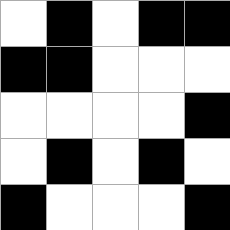[["white", "black", "white", "black", "black"], ["black", "black", "white", "white", "white"], ["white", "white", "white", "white", "black"], ["white", "black", "white", "black", "white"], ["black", "white", "white", "white", "black"]]